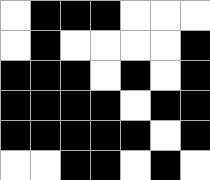[["white", "black", "black", "black", "white", "white", "white"], ["white", "black", "white", "white", "white", "white", "black"], ["black", "black", "black", "white", "black", "white", "black"], ["black", "black", "black", "black", "white", "black", "black"], ["black", "black", "black", "black", "black", "white", "black"], ["white", "white", "black", "black", "white", "black", "white"]]